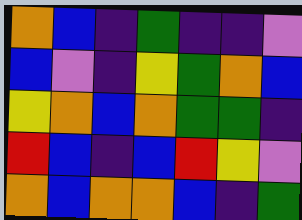[["orange", "blue", "indigo", "green", "indigo", "indigo", "violet"], ["blue", "violet", "indigo", "yellow", "green", "orange", "blue"], ["yellow", "orange", "blue", "orange", "green", "green", "indigo"], ["red", "blue", "indigo", "blue", "red", "yellow", "violet"], ["orange", "blue", "orange", "orange", "blue", "indigo", "green"]]